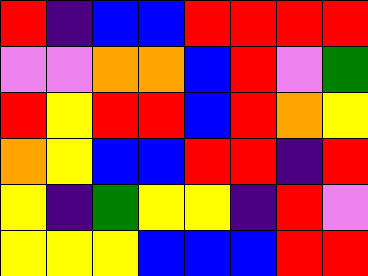[["red", "indigo", "blue", "blue", "red", "red", "red", "red"], ["violet", "violet", "orange", "orange", "blue", "red", "violet", "green"], ["red", "yellow", "red", "red", "blue", "red", "orange", "yellow"], ["orange", "yellow", "blue", "blue", "red", "red", "indigo", "red"], ["yellow", "indigo", "green", "yellow", "yellow", "indigo", "red", "violet"], ["yellow", "yellow", "yellow", "blue", "blue", "blue", "red", "red"]]